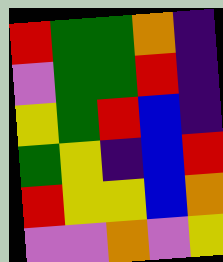[["red", "green", "green", "orange", "indigo"], ["violet", "green", "green", "red", "indigo"], ["yellow", "green", "red", "blue", "indigo"], ["green", "yellow", "indigo", "blue", "red"], ["red", "yellow", "yellow", "blue", "orange"], ["violet", "violet", "orange", "violet", "yellow"]]